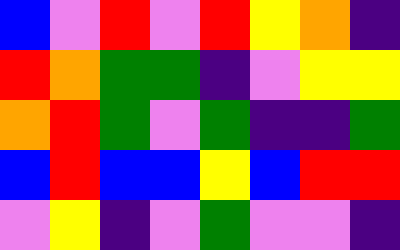[["blue", "violet", "red", "violet", "red", "yellow", "orange", "indigo"], ["red", "orange", "green", "green", "indigo", "violet", "yellow", "yellow"], ["orange", "red", "green", "violet", "green", "indigo", "indigo", "green"], ["blue", "red", "blue", "blue", "yellow", "blue", "red", "red"], ["violet", "yellow", "indigo", "violet", "green", "violet", "violet", "indigo"]]